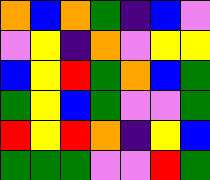[["orange", "blue", "orange", "green", "indigo", "blue", "violet"], ["violet", "yellow", "indigo", "orange", "violet", "yellow", "yellow"], ["blue", "yellow", "red", "green", "orange", "blue", "green"], ["green", "yellow", "blue", "green", "violet", "violet", "green"], ["red", "yellow", "red", "orange", "indigo", "yellow", "blue"], ["green", "green", "green", "violet", "violet", "red", "green"]]